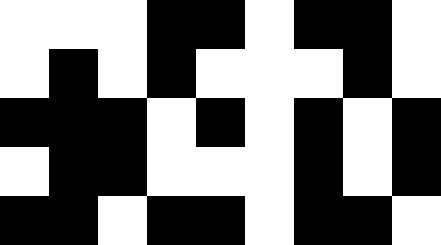[["white", "white", "white", "black", "black", "white", "black", "black", "white"], ["white", "black", "white", "black", "white", "white", "white", "black", "white"], ["black", "black", "black", "white", "black", "white", "black", "white", "black"], ["white", "black", "black", "white", "white", "white", "black", "white", "black"], ["black", "black", "white", "black", "black", "white", "black", "black", "white"]]